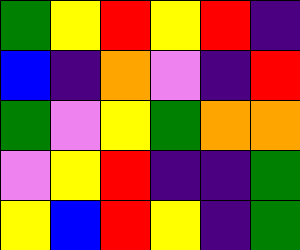[["green", "yellow", "red", "yellow", "red", "indigo"], ["blue", "indigo", "orange", "violet", "indigo", "red"], ["green", "violet", "yellow", "green", "orange", "orange"], ["violet", "yellow", "red", "indigo", "indigo", "green"], ["yellow", "blue", "red", "yellow", "indigo", "green"]]